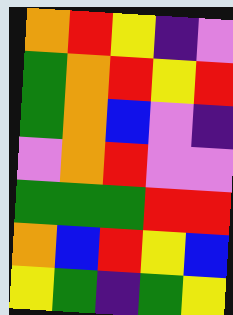[["orange", "red", "yellow", "indigo", "violet"], ["green", "orange", "red", "yellow", "red"], ["green", "orange", "blue", "violet", "indigo"], ["violet", "orange", "red", "violet", "violet"], ["green", "green", "green", "red", "red"], ["orange", "blue", "red", "yellow", "blue"], ["yellow", "green", "indigo", "green", "yellow"]]